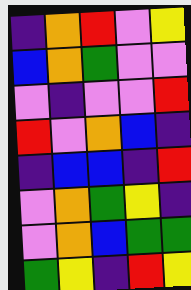[["indigo", "orange", "red", "violet", "yellow"], ["blue", "orange", "green", "violet", "violet"], ["violet", "indigo", "violet", "violet", "red"], ["red", "violet", "orange", "blue", "indigo"], ["indigo", "blue", "blue", "indigo", "red"], ["violet", "orange", "green", "yellow", "indigo"], ["violet", "orange", "blue", "green", "green"], ["green", "yellow", "indigo", "red", "yellow"]]